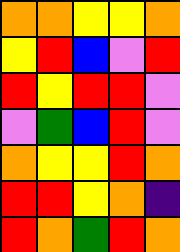[["orange", "orange", "yellow", "yellow", "orange"], ["yellow", "red", "blue", "violet", "red"], ["red", "yellow", "red", "red", "violet"], ["violet", "green", "blue", "red", "violet"], ["orange", "yellow", "yellow", "red", "orange"], ["red", "red", "yellow", "orange", "indigo"], ["red", "orange", "green", "red", "orange"]]